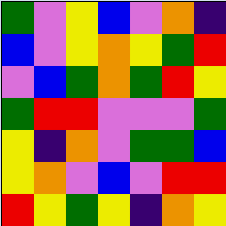[["green", "violet", "yellow", "blue", "violet", "orange", "indigo"], ["blue", "violet", "yellow", "orange", "yellow", "green", "red"], ["violet", "blue", "green", "orange", "green", "red", "yellow"], ["green", "red", "red", "violet", "violet", "violet", "green"], ["yellow", "indigo", "orange", "violet", "green", "green", "blue"], ["yellow", "orange", "violet", "blue", "violet", "red", "red"], ["red", "yellow", "green", "yellow", "indigo", "orange", "yellow"]]